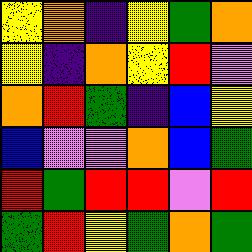[["yellow", "orange", "indigo", "yellow", "green", "orange"], ["yellow", "indigo", "orange", "yellow", "red", "violet"], ["orange", "red", "green", "indigo", "blue", "yellow"], ["blue", "violet", "violet", "orange", "blue", "green"], ["red", "green", "red", "red", "violet", "red"], ["green", "red", "yellow", "green", "orange", "green"]]